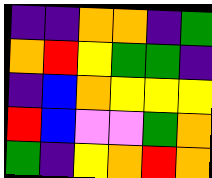[["indigo", "indigo", "orange", "orange", "indigo", "green"], ["orange", "red", "yellow", "green", "green", "indigo"], ["indigo", "blue", "orange", "yellow", "yellow", "yellow"], ["red", "blue", "violet", "violet", "green", "orange"], ["green", "indigo", "yellow", "orange", "red", "orange"]]